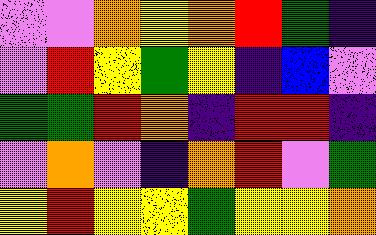[["violet", "violet", "orange", "yellow", "orange", "red", "green", "indigo"], ["violet", "red", "yellow", "green", "yellow", "indigo", "blue", "violet"], ["green", "green", "red", "orange", "indigo", "red", "red", "indigo"], ["violet", "orange", "violet", "indigo", "orange", "red", "violet", "green"], ["yellow", "red", "yellow", "yellow", "green", "yellow", "yellow", "orange"]]